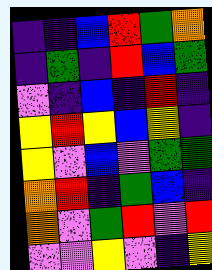[["indigo", "indigo", "blue", "red", "green", "orange"], ["indigo", "green", "indigo", "red", "blue", "green"], ["violet", "indigo", "blue", "indigo", "red", "indigo"], ["yellow", "red", "yellow", "blue", "yellow", "indigo"], ["yellow", "violet", "blue", "violet", "green", "green"], ["orange", "red", "indigo", "green", "blue", "indigo"], ["orange", "violet", "green", "red", "violet", "red"], ["violet", "violet", "yellow", "violet", "indigo", "yellow"]]